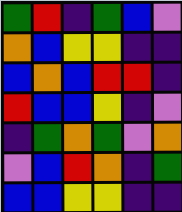[["green", "red", "indigo", "green", "blue", "violet"], ["orange", "blue", "yellow", "yellow", "indigo", "indigo"], ["blue", "orange", "blue", "red", "red", "indigo"], ["red", "blue", "blue", "yellow", "indigo", "violet"], ["indigo", "green", "orange", "green", "violet", "orange"], ["violet", "blue", "red", "orange", "indigo", "green"], ["blue", "blue", "yellow", "yellow", "indigo", "indigo"]]